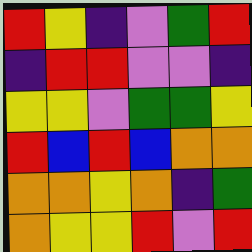[["red", "yellow", "indigo", "violet", "green", "red"], ["indigo", "red", "red", "violet", "violet", "indigo"], ["yellow", "yellow", "violet", "green", "green", "yellow"], ["red", "blue", "red", "blue", "orange", "orange"], ["orange", "orange", "yellow", "orange", "indigo", "green"], ["orange", "yellow", "yellow", "red", "violet", "red"]]